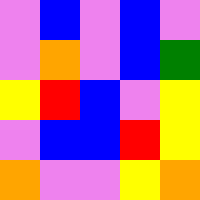[["violet", "blue", "violet", "blue", "violet"], ["violet", "orange", "violet", "blue", "green"], ["yellow", "red", "blue", "violet", "yellow"], ["violet", "blue", "blue", "red", "yellow"], ["orange", "violet", "violet", "yellow", "orange"]]